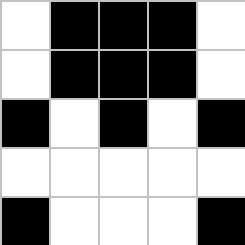[["white", "black", "black", "black", "white"], ["white", "black", "black", "black", "white"], ["black", "white", "black", "white", "black"], ["white", "white", "white", "white", "white"], ["black", "white", "white", "white", "black"]]